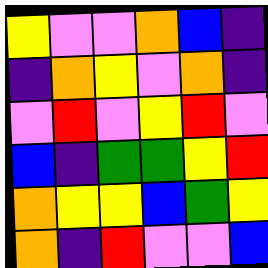[["yellow", "violet", "violet", "orange", "blue", "indigo"], ["indigo", "orange", "yellow", "violet", "orange", "indigo"], ["violet", "red", "violet", "yellow", "red", "violet"], ["blue", "indigo", "green", "green", "yellow", "red"], ["orange", "yellow", "yellow", "blue", "green", "yellow"], ["orange", "indigo", "red", "violet", "violet", "blue"]]